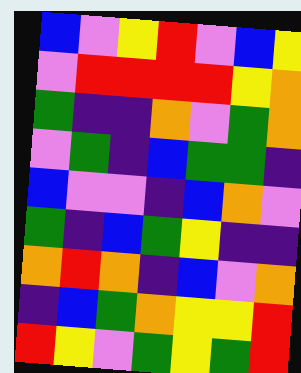[["blue", "violet", "yellow", "red", "violet", "blue", "yellow"], ["violet", "red", "red", "red", "red", "yellow", "orange"], ["green", "indigo", "indigo", "orange", "violet", "green", "orange"], ["violet", "green", "indigo", "blue", "green", "green", "indigo"], ["blue", "violet", "violet", "indigo", "blue", "orange", "violet"], ["green", "indigo", "blue", "green", "yellow", "indigo", "indigo"], ["orange", "red", "orange", "indigo", "blue", "violet", "orange"], ["indigo", "blue", "green", "orange", "yellow", "yellow", "red"], ["red", "yellow", "violet", "green", "yellow", "green", "red"]]